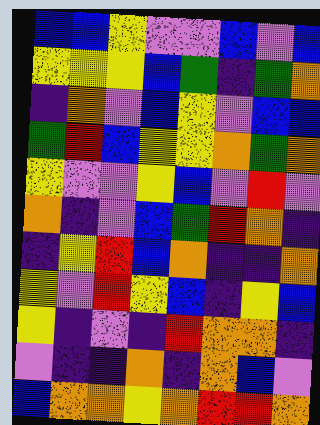[["blue", "blue", "yellow", "violet", "violet", "blue", "violet", "blue"], ["yellow", "yellow", "yellow", "blue", "green", "indigo", "green", "orange"], ["indigo", "orange", "violet", "blue", "yellow", "violet", "blue", "blue"], ["green", "red", "blue", "yellow", "yellow", "orange", "green", "orange"], ["yellow", "violet", "violet", "yellow", "blue", "violet", "red", "violet"], ["orange", "indigo", "violet", "blue", "green", "red", "orange", "indigo"], ["indigo", "yellow", "red", "blue", "orange", "indigo", "indigo", "orange"], ["yellow", "violet", "red", "yellow", "blue", "indigo", "yellow", "blue"], ["yellow", "indigo", "violet", "indigo", "red", "orange", "orange", "indigo"], ["violet", "indigo", "indigo", "orange", "indigo", "orange", "blue", "violet"], ["blue", "orange", "orange", "yellow", "orange", "red", "red", "orange"]]